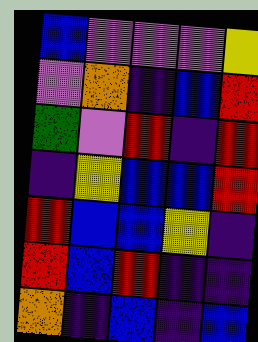[["blue", "violet", "violet", "violet", "yellow"], ["violet", "orange", "indigo", "blue", "red"], ["green", "violet", "red", "indigo", "red"], ["indigo", "yellow", "blue", "blue", "red"], ["red", "blue", "blue", "yellow", "indigo"], ["red", "blue", "red", "indigo", "indigo"], ["orange", "indigo", "blue", "indigo", "blue"]]